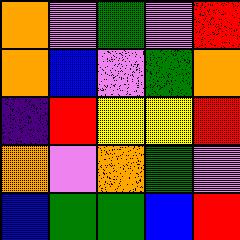[["orange", "violet", "green", "violet", "red"], ["orange", "blue", "violet", "green", "orange"], ["indigo", "red", "yellow", "yellow", "red"], ["orange", "violet", "orange", "green", "violet"], ["blue", "green", "green", "blue", "red"]]